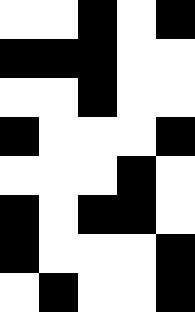[["white", "white", "black", "white", "black"], ["black", "black", "black", "white", "white"], ["white", "white", "black", "white", "white"], ["black", "white", "white", "white", "black"], ["white", "white", "white", "black", "white"], ["black", "white", "black", "black", "white"], ["black", "white", "white", "white", "black"], ["white", "black", "white", "white", "black"]]